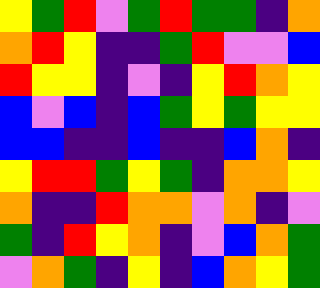[["yellow", "green", "red", "violet", "green", "red", "green", "green", "indigo", "orange"], ["orange", "red", "yellow", "indigo", "indigo", "green", "red", "violet", "violet", "blue"], ["red", "yellow", "yellow", "indigo", "violet", "indigo", "yellow", "red", "orange", "yellow"], ["blue", "violet", "blue", "indigo", "blue", "green", "yellow", "green", "yellow", "yellow"], ["blue", "blue", "indigo", "indigo", "blue", "indigo", "indigo", "blue", "orange", "indigo"], ["yellow", "red", "red", "green", "yellow", "green", "indigo", "orange", "orange", "yellow"], ["orange", "indigo", "indigo", "red", "orange", "orange", "violet", "orange", "indigo", "violet"], ["green", "indigo", "red", "yellow", "orange", "indigo", "violet", "blue", "orange", "green"], ["violet", "orange", "green", "indigo", "yellow", "indigo", "blue", "orange", "yellow", "green"]]